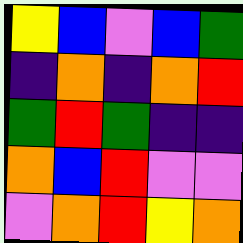[["yellow", "blue", "violet", "blue", "green"], ["indigo", "orange", "indigo", "orange", "red"], ["green", "red", "green", "indigo", "indigo"], ["orange", "blue", "red", "violet", "violet"], ["violet", "orange", "red", "yellow", "orange"]]